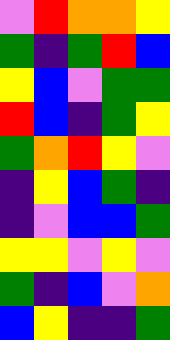[["violet", "red", "orange", "orange", "yellow"], ["green", "indigo", "green", "red", "blue"], ["yellow", "blue", "violet", "green", "green"], ["red", "blue", "indigo", "green", "yellow"], ["green", "orange", "red", "yellow", "violet"], ["indigo", "yellow", "blue", "green", "indigo"], ["indigo", "violet", "blue", "blue", "green"], ["yellow", "yellow", "violet", "yellow", "violet"], ["green", "indigo", "blue", "violet", "orange"], ["blue", "yellow", "indigo", "indigo", "green"]]